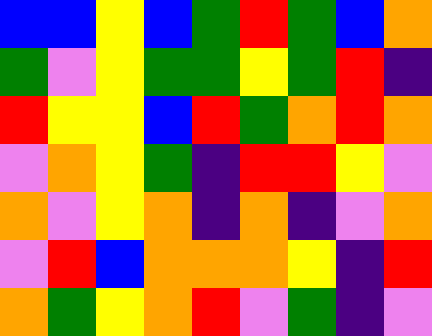[["blue", "blue", "yellow", "blue", "green", "red", "green", "blue", "orange"], ["green", "violet", "yellow", "green", "green", "yellow", "green", "red", "indigo"], ["red", "yellow", "yellow", "blue", "red", "green", "orange", "red", "orange"], ["violet", "orange", "yellow", "green", "indigo", "red", "red", "yellow", "violet"], ["orange", "violet", "yellow", "orange", "indigo", "orange", "indigo", "violet", "orange"], ["violet", "red", "blue", "orange", "orange", "orange", "yellow", "indigo", "red"], ["orange", "green", "yellow", "orange", "red", "violet", "green", "indigo", "violet"]]